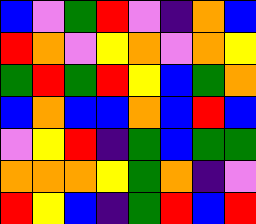[["blue", "violet", "green", "red", "violet", "indigo", "orange", "blue"], ["red", "orange", "violet", "yellow", "orange", "violet", "orange", "yellow"], ["green", "red", "green", "red", "yellow", "blue", "green", "orange"], ["blue", "orange", "blue", "blue", "orange", "blue", "red", "blue"], ["violet", "yellow", "red", "indigo", "green", "blue", "green", "green"], ["orange", "orange", "orange", "yellow", "green", "orange", "indigo", "violet"], ["red", "yellow", "blue", "indigo", "green", "red", "blue", "red"]]